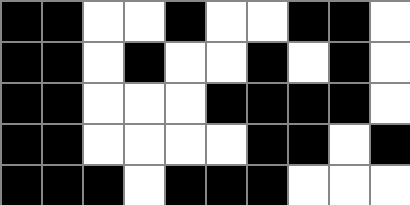[["black", "black", "white", "white", "black", "white", "white", "black", "black", "white"], ["black", "black", "white", "black", "white", "white", "black", "white", "black", "white"], ["black", "black", "white", "white", "white", "black", "black", "black", "black", "white"], ["black", "black", "white", "white", "white", "white", "black", "black", "white", "black"], ["black", "black", "black", "white", "black", "black", "black", "white", "white", "white"]]